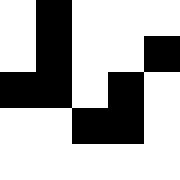[["white", "black", "white", "white", "white"], ["white", "black", "white", "white", "black"], ["black", "black", "white", "black", "white"], ["white", "white", "black", "black", "white"], ["white", "white", "white", "white", "white"]]